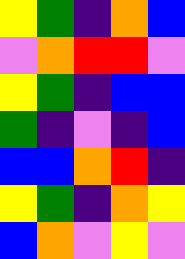[["yellow", "green", "indigo", "orange", "blue"], ["violet", "orange", "red", "red", "violet"], ["yellow", "green", "indigo", "blue", "blue"], ["green", "indigo", "violet", "indigo", "blue"], ["blue", "blue", "orange", "red", "indigo"], ["yellow", "green", "indigo", "orange", "yellow"], ["blue", "orange", "violet", "yellow", "violet"]]